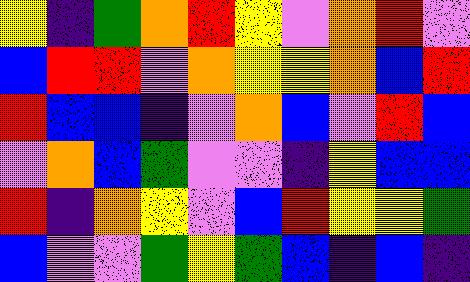[["yellow", "indigo", "green", "orange", "red", "yellow", "violet", "orange", "red", "violet"], ["blue", "red", "red", "violet", "orange", "yellow", "yellow", "orange", "blue", "red"], ["red", "blue", "blue", "indigo", "violet", "orange", "blue", "violet", "red", "blue"], ["violet", "orange", "blue", "green", "violet", "violet", "indigo", "yellow", "blue", "blue"], ["red", "indigo", "orange", "yellow", "violet", "blue", "red", "yellow", "yellow", "green"], ["blue", "violet", "violet", "green", "yellow", "green", "blue", "indigo", "blue", "indigo"]]